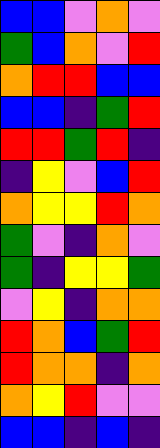[["blue", "blue", "violet", "orange", "violet"], ["green", "blue", "orange", "violet", "red"], ["orange", "red", "red", "blue", "blue"], ["blue", "blue", "indigo", "green", "red"], ["red", "red", "green", "red", "indigo"], ["indigo", "yellow", "violet", "blue", "red"], ["orange", "yellow", "yellow", "red", "orange"], ["green", "violet", "indigo", "orange", "violet"], ["green", "indigo", "yellow", "yellow", "green"], ["violet", "yellow", "indigo", "orange", "orange"], ["red", "orange", "blue", "green", "red"], ["red", "orange", "orange", "indigo", "orange"], ["orange", "yellow", "red", "violet", "violet"], ["blue", "blue", "indigo", "blue", "indigo"]]